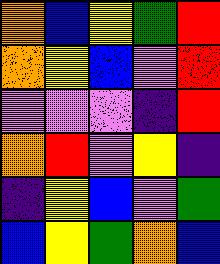[["orange", "blue", "yellow", "green", "red"], ["orange", "yellow", "blue", "violet", "red"], ["violet", "violet", "violet", "indigo", "red"], ["orange", "red", "violet", "yellow", "indigo"], ["indigo", "yellow", "blue", "violet", "green"], ["blue", "yellow", "green", "orange", "blue"]]